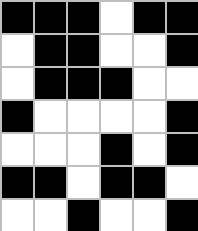[["black", "black", "black", "white", "black", "black"], ["white", "black", "black", "white", "white", "black"], ["white", "black", "black", "black", "white", "white"], ["black", "white", "white", "white", "white", "black"], ["white", "white", "white", "black", "white", "black"], ["black", "black", "white", "black", "black", "white"], ["white", "white", "black", "white", "white", "black"]]